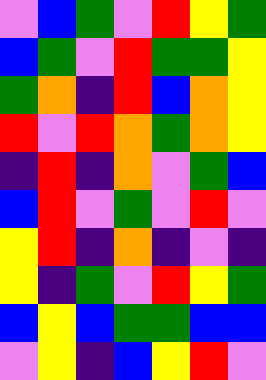[["violet", "blue", "green", "violet", "red", "yellow", "green"], ["blue", "green", "violet", "red", "green", "green", "yellow"], ["green", "orange", "indigo", "red", "blue", "orange", "yellow"], ["red", "violet", "red", "orange", "green", "orange", "yellow"], ["indigo", "red", "indigo", "orange", "violet", "green", "blue"], ["blue", "red", "violet", "green", "violet", "red", "violet"], ["yellow", "red", "indigo", "orange", "indigo", "violet", "indigo"], ["yellow", "indigo", "green", "violet", "red", "yellow", "green"], ["blue", "yellow", "blue", "green", "green", "blue", "blue"], ["violet", "yellow", "indigo", "blue", "yellow", "red", "violet"]]